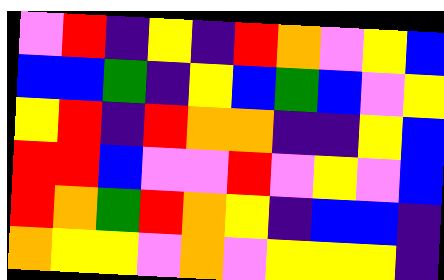[["violet", "red", "indigo", "yellow", "indigo", "red", "orange", "violet", "yellow", "blue"], ["blue", "blue", "green", "indigo", "yellow", "blue", "green", "blue", "violet", "yellow"], ["yellow", "red", "indigo", "red", "orange", "orange", "indigo", "indigo", "yellow", "blue"], ["red", "red", "blue", "violet", "violet", "red", "violet", "yellow", "violet", "blue"], ["red", "orange", "green", "red", "orange", "yellow", "indigo", "blue", "blue", "indigo"], ["orange", "yellow", "yellow", "violet", "orange", "violet", "yellow", "yellow", "yellow", "indigo"]]